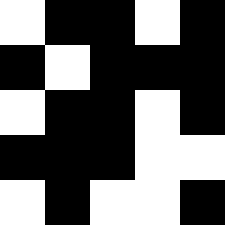[["white", "black", "black", "white", "black"], ["black", "white", "black", "black", "black"], ["white", "black", "black", "white", "black"], ["black", "black", "black", "white", "white"], ["white", "black", "white", "white", "black"]]